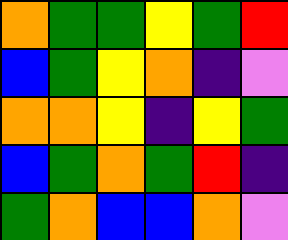[["orange", "green", "green", "yellow", "green", "red"], ["blue", "green", "yellow", "orange", "indigo", "violet"], ["orange", "orange", "yellow", "indigo", "yellow", "green"], ["blue", "green", "orange", "green", "red", "indigo"], ["green", "orange", "blue", "blue", "orange", "violet"]]